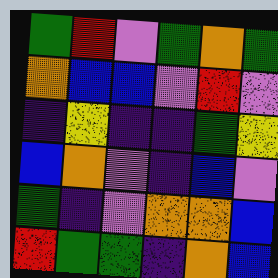[["green", "red", "violet", "green", "orange", "green"], ["orange", "blue", "blue", "violet", "red", "violet"], ["indigo", "yellow", "indigo", "indigo", "green", "yellow"], ["blue", "orange", "violet", "indigo", "blue", "violet"], ["green", "indigo", "violet", "orange", "orange", "blue"], ["red", "green", "green", "indigo", "orange", "blue"]]